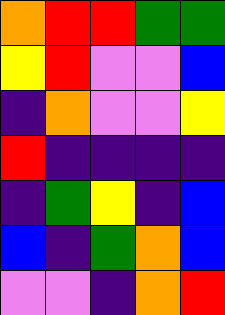[["orange", "red", "red", "green", "green"], ["yellow", "red", "violet", "violet", "blue"], ["indigo", "orange", "violet", "violet", "yellow"], ["red", "indigo", "indigo", "indigo", "indigo"], ["indigo", "green", "yellow", "indigo", "blue"], ["blue", "indigo", "green", "orange", "blue"], ["violet", "violet", "indigo", "orange", "red"]]